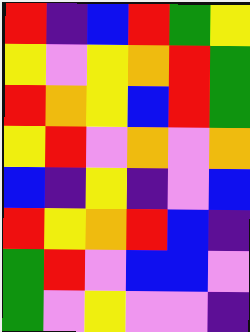[["red", "indigo", "blue", "red", "green", "yellow"], ["yellow", "violet", "yellow", "orange", "red", "green"], ["red", "orange", "yellow", "blue", "red", "green"], ["yellow", "red", "violet", "orange", "violet", "orange"], ["blue", "indigo", "yellow", "indigo", "violet", "blue"], ["red", "yellow", "orange", "red", "blue", "indigo"], ["green", "red", "violet", "blue", "blue", "violet"], ["green", "violet", "yellow", "violet", "violet", "indigo"]]